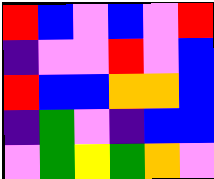[["red", "blue", "violet", "blue", "violet", "red"], ["indigo", "violet", "violet", "red", "violet", "blue"], ["red", "blue", "blue", "orange", "orange", "blue"], ["indigo", "green", "violet", "indigo", "blue", "blue"], ["violet", "green", "yellow", "green", "orange", "violet"]]